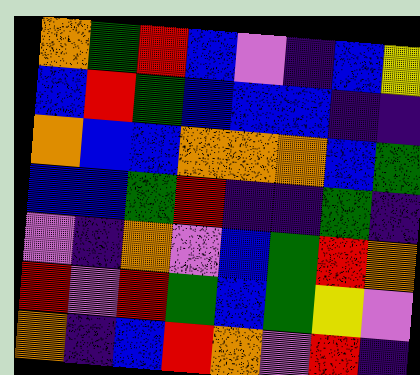[["orange", "green", "red", "blue", "violet", "indigo", "blue", "yellow"], ["blue", "red", "green", "blue", "blue", "blue", "indigo", "indigo"], ["orange", "blue", "blue", "orange", "orange", "orange", "blue", "green"], ["blue", "blue", "green", "red", "indigo", "indigo", "green", "indigo"], ["violet", "indigo", "orange", "violet", "blue", "green", "red", "orange"], ["red", "violet", "red", "green", "blue", "green", "yellow", "violet"], ["orange", "indigo", "blue", "red", "orange", "violet", "red", "indigo"]]